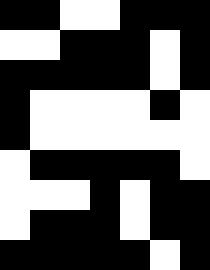[["black", "black", "white", "white", "black", "black", "black"], ["white", "white", "black", "black", "black", "white", "black"], ["black", "black", "black", "black", "black", "white", "black"], ["black", "white", "white", "white", "white", "black", "white"], ["black", "white", "white", "white", "white", "white", "white"], ["white", "black", "black", "black", "black", "black", "white"], ["white", "white", "white", "black", "white", "black", "black"], ["white", "black", "black", "black", "white", "black", "black"], ["black", "black", "black", "black", "black", "white", "black"]]